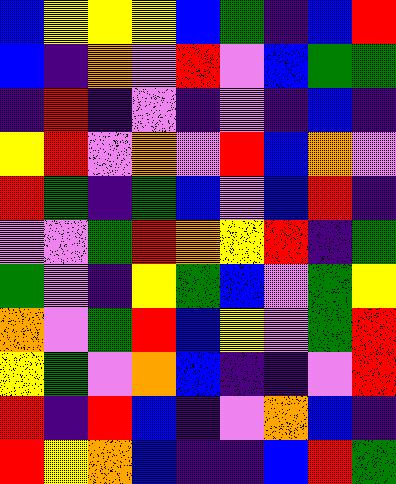[["blue", "yellow", "yellow", "yellow", "blue", "green", "indigo", "blue", "red"], ["blue", "indigo", "orange", "violet", "red", "violet", "blue", "green", "green"], ["indigo", "red", "indigo", "violet", "indigo", "violet", "indigo", "blue", "indigo"], ["yellow", "red", "violet", "orange", "violet", "red", "blue", "orange", "violet"], ["red", "green", "indigo", "green", "blue", "violet", "blue", "red", "indigo"], ["violet", "violet", "green", "red", "orange", "yellow", "red", "indigo", "green"], ["green", "violet", "indigo", "yellow", "green", "blue", "violet", "green", "yellow"], ["orange", "violet", "green", "red", "blue", "yellow", "violet", "green", "red"], ["yellow", "green", "violet", "orange", "blue", "indigo", "indigo", "violet", "red"], ["red", "indigo", "red", "blue", "indigo", "violet", "orange", "blue", "indigo"], ["red", "yellow", "orange", "blue", "indigo", "indigo", "blue", "red", "green"]]